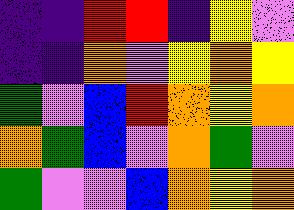[["indigo", "indigo", "red", "red", "indigo", "yellow", "violet"], ["indigo", "indigo", "orange", "violet", "yellow", "orange", "yellow"], ["green", "violet", "blue", "red", "orange", "yellow", "orange"], ["orange", "green", "blue", "violet", "orange", "green", "violet"], ["green", "violet", "violet", "blue", "orange", "yellow", "orange"]]